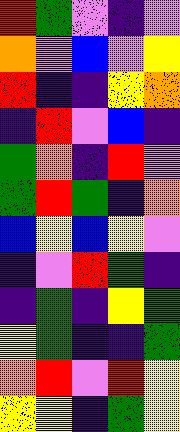[["red", "green", "violet", "indigo", "violet"], ["orange", "violet", "blue", "violet", "yellow"], ["red", "indigo", "indigo", "yellow", "orange"], ["indigo", "red", "violet", "blue", "indigo"], ["green", "orange", "indigo", "red", "violet"], ["green", "red", "green", "indigo", "orange"], ["blue", "yellow", "blue", "yellow", "violet"], ["indigo", "violet", "red", "green", "indigo"], ["indigo", "green", "indigo", "yellow", "green"], ["yellow", "green", "indigo", "indigo", "green"], ["orange", "red", "violet", "red", "yellow"], ["yellow", "yellow", "indigo", "green", "yellow"]]